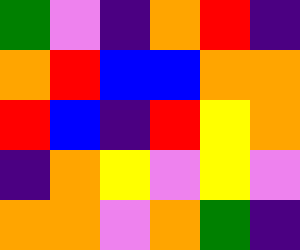[["green", "violet", "indigo", "orange", "red", "indigo"], ["orange", "red", "blue", "blue", "orange", "orange"], ["red", "blue", "indigo", "red", "yellow", "orange"], ["indigo", "orange", "yellow", "violet", "yellow", "violet"], ["orange", "orange", "violet", "orange", "green", "indigo"]]